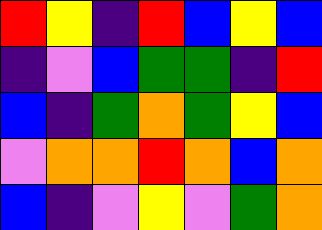[["red", "yellow", "indigo", "red", "blue", "yellow", "blue"], ["indigo", "violet", "blue", "green", "green", "indigo", "red"], ["blue", "indigo", "green", "orange", "green", "yellow", "blue"], ["violet", "orange", "orange", "red", "orange", "blue", "orange"], ["blue", "indigo", "violet", "yellow", "violet", "green", "orange"]]